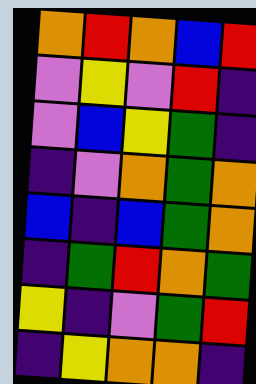[["orange", "red", "orange", "blue", "red"], ["violet", "yellow", "violet", "red", "indigo"], ["violet", "blue", "yellow", "green", "indigo"], ["indigo", "violet", "orange", "green", "orange"], ["blue", "indigo", "blue", "green", "orange"], ["indigo", "green", "red", "orange", "green"], ["yellow", "indigo", "violet", "green", "red"], ["indigo", "yellow", "orange", "orange", "indigo"]]